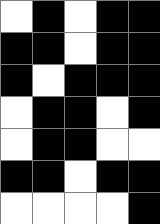[["white", "black", "white", "black", "black"], ["black", "black", "white", "black", "black"], ["black", "white", "black", "black", "black"], ["white", "black", "black", "white", "black"], ["white", "black", "black", "white", "white"], ["black", "black", "white", "black", "black"], ["white", "white", "white", "white", "black"]]